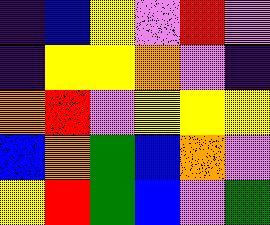[["indigo", "blue", "yellow", "violet", "red", "violet"], ["indigo", "yellow", "yellow", "orange", "violet", "indigo"], ["orange", "red", "violet", "yellow", "yellow", "yellow"], ["blue", "orange", "green", "blue", "orange", "violet"], ["yellow", "red", "green", "blue", "violet", "green"]]